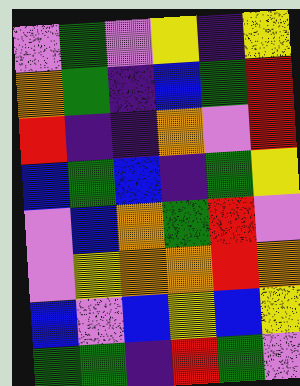[["violet", "green", "violet", "yellow", "indigo", "yellow"], ["orange", "green", "indigo", "blue", "green", "red"], ["red", "indigo", "indigo", "orange", "violet", "red"], ["blue", "green", "blue", "indigo", "green", "yellow"], ["violet", "blue", "orange", "green", "red", "violet"], ["violet", "yellow", "orange", "orange", "red", "orange"], ["blue", "violet", "blue", "yellow", "blue", "yellow"], ["green", "green", "indigo", "red", "green", "violet"]]